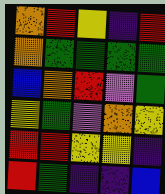[["orange", "red", "yellow", "indigo", "red"], ["orange", "green", "green", "green", "green"], ["blue", "orange", "red", "violet", "green"], ["yellow", "green", "violet", "orange", "yellow"], ["red", "red", "yellow", "yellow", "indigo"], ["red", "green", "indigo", "indigo", "blue"]]